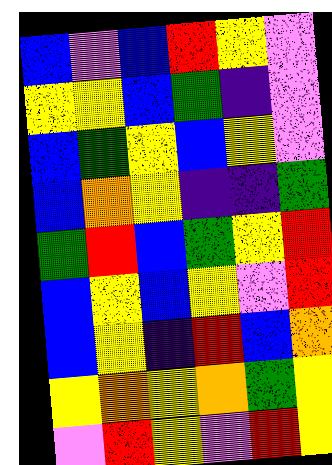[["blue", "violet", "blue", "red", "yellow", "violet"], ["yellow", "yellow", "blue", "green", "indigo", "violet"], ["blue", "green", "yellow", "blue", "yellow", "violet"], ["blue", "orange", "yellow", "indigo", "indigo", "green"], ["green", "red", "blue", "green", "yellow", "red"], ["blue", "yellow", "blue", "yellow", "violet", "red"], ["blue", "yellow", "indigo", "red", "blue", "orange"], ["yellow", "orange", "yellow", "orange", "green", "yellow"], ["violet", "red", "yellow", "violet", "red", "yellow"]]